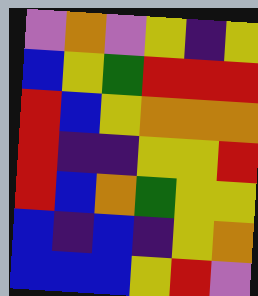[["violet", "orange", "violet", "yellow", "indigo", "yellow"], ["blue", "yellow", "green", "red", "red", "red"], ["red", "blue", "yellow", "orange", "orange", "orange"], ["red", "indigo", "indigo", "yellow", "yellow", "red"], ["red", "blue", "orange", "green", "yellow", "yellow"], ["blue", "indigo", "blue", "indigo", "yellow", "orange"], ["blue", "blue", "blue", "yellow", "red", "violet"]]